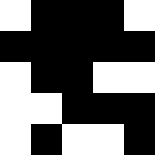[["white", "black", "black", "black", "white"], ["black", "black", "black", "black", "black"], ["white", "black", "black", "white", "white"], ["white", "white", "black", "black", "black"], ["white", "black", "white", "white", "black"]]